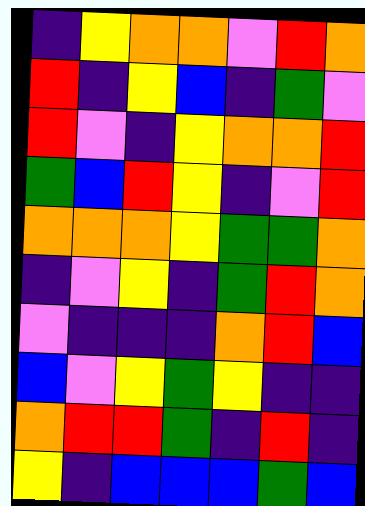[["indigo", "yellow", "orange", "orange", "violet", "red", "orange"], ["red", "indigo", "yellow", "blue", "indigo", "green", "violet"], ["red", "violet", "indigo", "yellow", "orange", "orange", "red"], ["green", "blue", "red", "yellow", "indigo", "violet", "red"], ["orange", "orange", "orange", "yellow", "green", "green", "orange"], ["indigo", "violet", "yellow", "indigo", "green", "red", "orange"], ["violet", "indigo", "indigo", "indigo", "orange", "red", "blue"], ["blue", "violet", "yellow", "green", "yellow", "indigo", "indigo"], ["orange", "red", "red", "green", "indigo", "red", "indigo"], ["yellow", "indigo", "blue", "blue", "blue", "green", "blue"]]